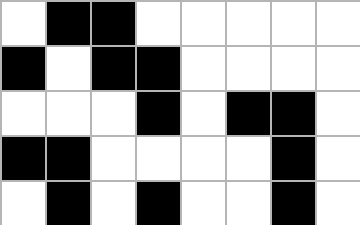[["white", "black", "black", "white", "white", "white", "white", "white"], ["black", "white", "black", "black", "white", "white", "white", "white"], ["white", "white", "white", "black", "white", "black", "black", "white"], ["black", "black", "white", "white", "white", "white", "black", "white"], ["white", "black", "white", "black", "white", "white", "black", "white"]]